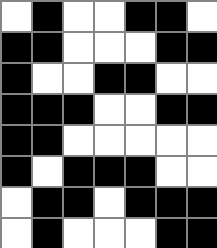[["white", "black", "white", "white", "black", "black", "white"], ["black", "black", "white", "white", "white", "black", "black"], ["black", "white", "white", "black", "black", "white", "white"], ["black", "black", "black", "white", "white", "black", "black"], ["black", "black", "white", "white", "white", "white", "white"], ["black", "white", "black", "black", "black", "white", "white"], ["white", "black", "black", "white", "black", "black", "black"], ["white", "black", "white", "white", "white", "black", "black"]]